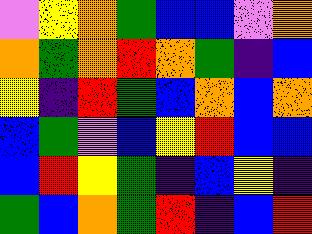[["violet", "yellow", "orange", "green", "blue", "blue", "violet", "orange"], ["orange", "green", "orange", "red", "orange", "green", "indigo", "blue"], ["yellow", "indigo", "red", "green", "blue", "orange", "blue", "orange"], ["blue", "green", "violet", "blue", "yellow", "red", "blue", "blue"], ["blue", "red", "yellow", "green", "indigo", "blue", "yellow", "indigo"], ["green", "blue", "orange", "green", "red", "indigo", "blue", "red"]]